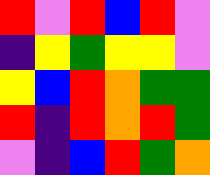[["red", "violet", "red", "blue", "red", "violet"], ["indigo", "yellow", "green", "yellow", "yellow", "violet"], ["yellow", "blue", "red", "orange", "green", "green"], ["red", "indigo", "red", "orange", "red", "green"], ["violet", "indigo", "blue", "red", "green", "orange"]]